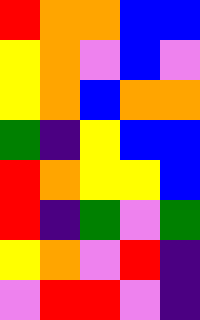[["red", "orange", "orange", "blue", "blue"], ["yellow", "orange", "violet", "blue", "violet"], ["yellow", "orange", "blue", "orange", "orange"], ["green", "indigo", "yellow", "blue", "blue"], ["red", "orange", "yellow", "yellow", "blue"], ["red", "indigo", "green", "violet", "green"], ["yellow", "orange", "violet", "red", "indigo"], ["violet", "red", "red", "violet", "indigo"]]